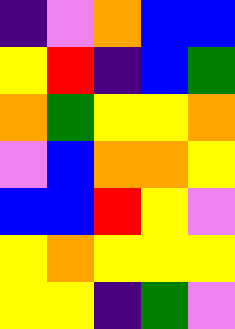[["indigo", "violet", "orange", "blue", "blue"], ["yellow", "red", "indigo", "blue", "green"], ["orange", "green", "yellow", "yellow", "orange"], ["violet", "blue", "orange", "orange", "yellow"], ["blue", "blue", "red", "yellow", "violet"], ["yellow", "orange", "yellow", "yellow", "yellow"], ["yellow", "yellow", "indigo", "green", "violet"]]